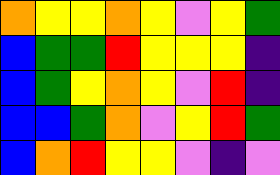[["orange", "yellow", "yellow", "orange", "yellow", "violet", "yellow", "green"], ["blue", "green", "green", "red", "yellow", "yellow", "yellow", "indigo"], ["blue", "green", "yellow", "orange", "yellow", "violet", "red", "indigo"], ["blue", "blue", "green", "orange", "violet", "yellow", "red", "green"], ["blue", "orange", "red", "yellow", "yellow", "violet", "indigo", "violet"]]